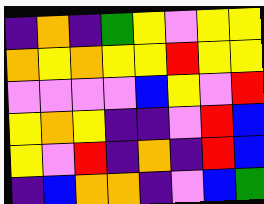[["indigo", "orange", "indigo", "green", "yellow", "violet", "yellow", "yellow"], ["orange", "yellow", "orange", "yellow", "yellow", "red", "yellow", "yellow"], ["violet", "violet", "violet", "violet", "blue", "yellow", "violet", "red"], ["yellow", "orange", "yellow", "indigo", "indigo", "violet", "red", "blue"], ["yellow", "violet", "red", "indigo", "orange", "indigo", "red", "blue"], ["indigo", "blue", "orange", "orange", "indigo", "violet", "blue", "green"]]